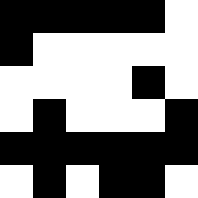[["black", "black", "black", "black", "black", "white"], ["black", "white", "white", "white", "white", "white"], ["white", "white", "white", "white", "black", "white"], ["white", "black", "white", "white", "white", "black"], ["black", "black", "black", "black", "black", "black"], ["white", "black", "white", "black", "black", "white"]]